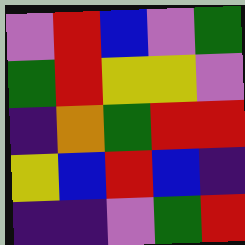[["violet", "red", "blue", "violet", "green"], ["green", "red", "yellow", "yellow", "violet"], ["indigo", "orange", "green", "red", "red"], ["yellow", "blue", "red", "blue", "indigo"], ["indigo", "indigo", "violet", "green", "red"]]